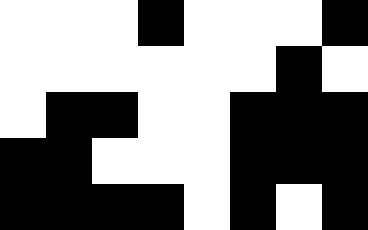[["white", "white", "white", "black", "white", "white", "white", "black"], ["white", "white", "white", "white", "white", "white", "black", "white"], ["white", "black", "black", "white", "white", "black", "black", "black"], ["black", "black", "white", "white", "white", "black", "black", "black"], ["black", "black", "black", "black", "white", "black", "white", "black"]]